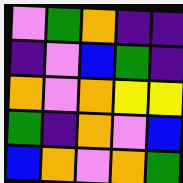[["violet", "green", "orange", "indigo", "indigo"], ["indigo", "violet", "blue", "green", "indigo"], ["orange", "violet", "orange", "yellow", "yellow"], ["green", "indigo", "orange", "violet", "blue"], ["blue", "orange", "violet", "orange", "green"]]